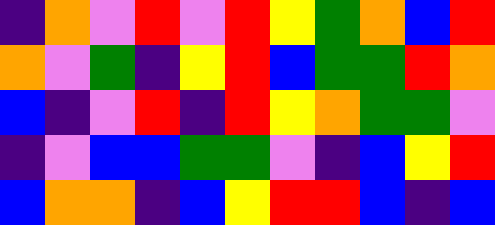[["indigo", "orange", "violet", "red", "violet", "red", "yellow", "green", "orange", "blue", "red"], ["orange", "violet", "green", "indigo", "yellow", "red", "blue", "green", "green", "red", "orange"], ["blue", "indigo", "violet", "red", "indigo", "red", "yellow", "orange", "green", "green", "violet"], ["indigo", "violet", "blue", "blue", "green", "green", "violet", "indigo", "blue", "yellow", "red"], ["blue", "orange", "orange", "indigo", "blue", "yellow", "red", "red", "blue", "indigo", "blue"]]